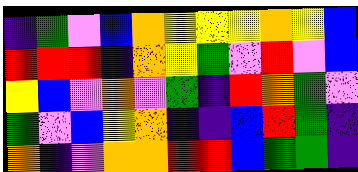[["indigo", "green", "violet", "blue", "orange", "yellow", "yellow", "yellow", "orange", "yellow", "blue"], ["red", "red", "red", "indigo", "orange", "yellow", "green", "violet", "red", "violet", "blue"], ["yellow", "blue", "violet", "orange", "violet", "green", "indigo", "red", "orange", "green", "violet"], ["green", "violet", "blue", "yellow", "orange", "indigo", "indigo", "blue", "red", "green", "indigo"], ["orange", "indigo", "violet", "orange", "orange", "red", "red", "blue", "green", "green", "indigo"]]